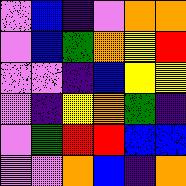[["violet", "blue", "indigo", "violet", "orange", "orange"], ["violet", "blue", "green", "orange", "yellow", "red"], ["violet", "violet", "indigo", "blue", "yellow", "yellow"], ["violet", "indigo", "yellow", "orange", "green", "indigo"], ["violet", "green", "red", "red", "blue", "blue"], ["violet", "violet", "orange", "blue", "indigo", "orange"]]